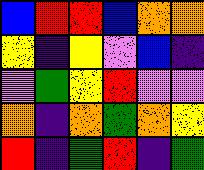[["blue", "red", "red", "blue", "orange", "orange"], ["yellow", "indigo", "yellow", "violet", "blue", "indigo"], ["violet", "green", "yellow", "red", "violet", "violet"], ["orange", "indigo", "orange", "green", "orange", "yellow"], ["red", "indigo", "green", "red", "indigo", "green"]]